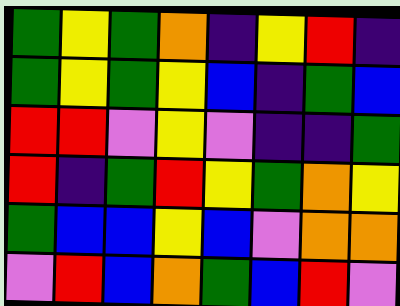[["green", "yellow", "green", "orange", "indigo", "yellow", "red", "indigo"], ["green", "yellow", "green", "yellow", "blue", "indigo", "green", "blue"], ["red", "red", "violet", "yellow", "violet", "indigo", "indigo", "green"], ["red", "indigo", "green", "red", "yellow", "green", "orange", "yellow"], ["green", "blue", "blue", "yellow", "blue", "violet", "orange", "orange"], ["violet", "red", "blue", "orange", "green", "blue", "red", "violet"]]